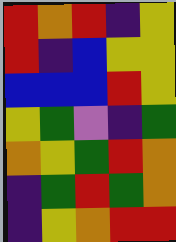[["red", "orange", "red", "indigo", "yellow"], ["red", "indigo", "blue", "yellow", "yellow"], ["blue", "blue", "blue", "red", "yellow"], ["yellow", "green", "violet", "indigo", "green"], ["orange", "yellow", "green", "red", "orange"], ["indigo", "green", "red", "green", "orange"], ["indigo", "yellow", "orange", "red", "red"]]